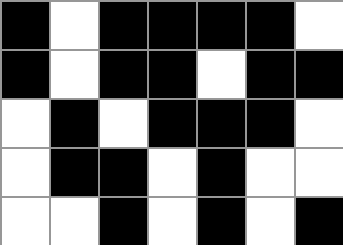[["black", "white", "black", "black", "black", "black", "white"], ["black", "white", "black", "black", "white", "black", "black"], ["white", "black", "white", "black", "black", "black", "white"], ["white", "black", "black", "white", "black", "white", "white"], ["white", "white", "black", "white", "black", "white", "black"]]